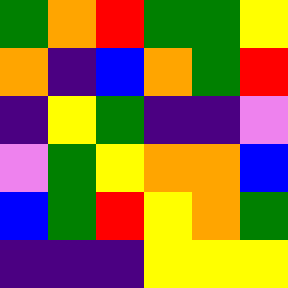[["green", "orange", "red", "green", "green", "yellow"], ["orange", "indigo", "blue", "orange", "green", "red"], ["indigo", "yellow", "green", "indigo", "indigo", "violet"], ["violet", "green", "yellow", "orange", "orange", "blue"], ["blue", "green", "red", "yellow", "orange", "green"], ["indigo", "indigo", "indigo", "yellow", "yellow", "yellow"]]